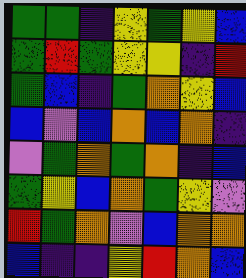[["green", "green", "indigo", "yellow", "green", "yellow", "blue"], ["green", "red", "green", "yellow", "yellow", "indigo", "red"], ["green", "blue", "indigo", "green", "orange", "yellow", "blue"], ["blue", "violet", "blue", "orange", "blue", "orange", "indigo"], ["violet", "green", "orange", "green", "orange", "indigo", "blue"], ["green", "yellow", "blue", "orange", "green", "yellow", "violet"], ["red", "green", "orange", "violet", "blue", "orange", "orange"], ["blue", "indigo", "indigo", "yellow", "red", "orange", "blue"]]